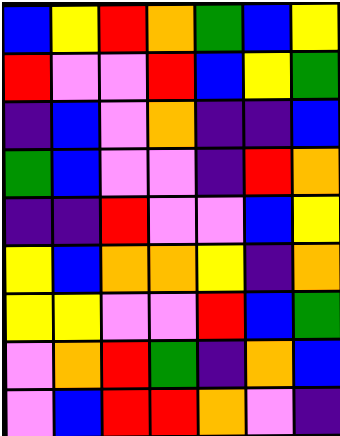[["blue", "yellow", "red", "orange", "green", "blue", "yellow"], ["red", "violet", "violet", "red", "blue", "yellow", "green"], ["indigo", "blue", "violet", "orange", "indigo", "indigo", "blue"], ["green", "blue", "violet", "violet", "indigo", "red", "orange"], ["indigo", "indigo", "red", "violet", "violet", "blue", "yellow"], ["yellow", "blue", "orange", "orange", "yellow", "indigo", "orange"], ["yellow", "yellow", "violet", "violet", "red", "blue", "green"], ["violet", "orange", "red", "green", "indigo", "orange", "blue"], ["violet", "blue", "red", "red", "orange", "violet", "indigo"]]